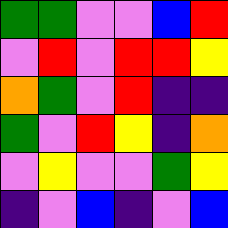[["green", "green", "violet", "violet", "blue", "red"], ["violet", "red", "violet", "red", "red", "yellow"], ["orange", "green", "violet", "red", "indigo", "indigo"], ["green", "violet", "red", "yellow", "indigo", "orange"], ["violet", "yellow", "violet", "violet", "green", "yellow"], ["indigo", "violet", "blue", "indigo", "violet", "blue"]]